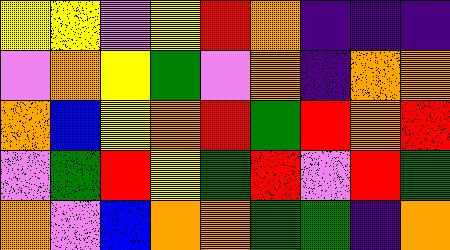[["yellow", "yellow", "violet", "yellow", "red", "orange", "indigo", "indigo", "indigo"], ["violet", "orange", "yellow", "green", "violet", "orange", "indigo", "orange", "orange"], ["orange", "blue", "yellow", "orange", "red", "green", "red", "orange", "red"], ["violet", "green", "red", "yellow", "green", "red", "violet", "red", "green"], ["orange", "violet", "blue", "orange", "orange", "green", "green", "indigo", "orange"]]